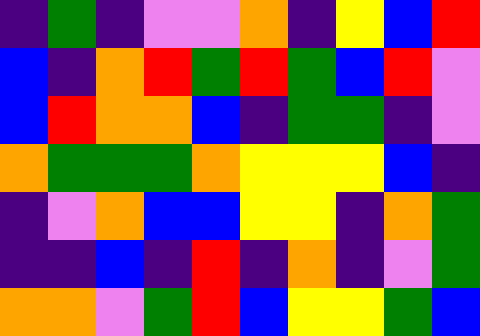[["indigo", "green", "indigo", "violet", "violet", "orange", "indigo", "yellow", "blue", "red"], ["blue", "indigo", "orange", "red", "green", "red", "green", "blue", "red", "violet"], ["blue", "red", "orange", "orange", "blue", "indigo", "green", "green", "indigo", "violet"], ["orange", "green", "green", "green", "orange", "yellow", "yellow", "yellow", "blue", "indigo"], ["indigo", "violet", "orange", "blue", "blue", "yellow", "yellow", "indigo", "orange", "green"], ["indigo", "indigo", "blue", "indigo", "red", "indigo", "orange", "indigo", "violet", "green"], ["orange", "orange", "violet", "green", "red", "blue", "yellow", "yellow", "green", "blue"]]